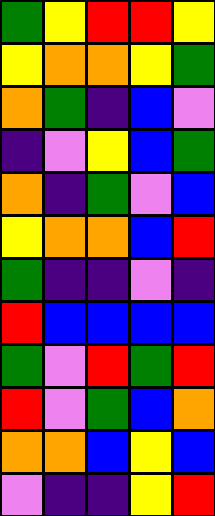[["green", "yellow", "red", "red", "yellow"], ["yellow", "orange", "orange", "yellow", "green"], ["orange", "green", "indigo", "blue", "violet"], ["indigo", "violet", "yellow", "blue", "green"], ["orange", "indigo", "green", "violet", "blue"], ["yellow", "orange", "orange", "blue", "red"], ["green", "indigo", "indigo", "violet", "indigo"], ["red", "blue", "blue", "blue", "blue"], ["green", "violet", "red", "green", "red"], ["red", "violet", "green", "blue", "orange"], ["orange", "orange", "blue", "yellow", "blue"], ["violet", "indigo", "indigo", "yellow", "red"]]